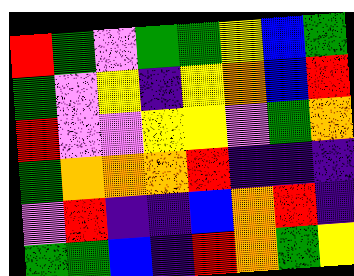[["red", "green", "violet", "green", "green", "yellow", "blue", "green"], ["green", "violet", "yellow", "indigo", "yellow", "orange", "blue", "red"], ["red", "violet", "violet", "yellow", "yellow", "violet", "green", "orange"], ["green", "orange", "orange", "orange", "red", "indigo", "indigo", "indigo"], ["violet", "red", "indigo", "indigo", "blue", "orange", "red", "indigo"], ["green", "green", "blue", "indigo", "red", "orange", "green", "yellow"]]